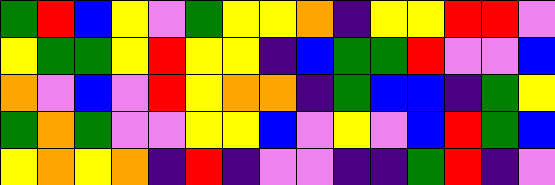[["green", "red", "blue", "yellow", "violet", "green", "yellow", "yellow", "orange", "indigo", "yellow", "yellow", "red", "red", "violet"], ["yellow", "green", "green", "yellow", "red", "yellow", "yellow", "indigo", "blue", "green", "green", "red", "violet", "violet", "blue"], ["orange", "violet", "blue", "violet", "red", "yellow", "orange", "orange", "indigo", "green", "blue", "blue", "indigo", "green", "yellow"], ["green", "orange", "green", "violet", "violet", "yellow", "yellow", "blue", "violet", "yellow", "violet", "blue", "red", "green", "blue"], ["yellow", "orange", "yellow", "orange", "indigo", "red", "indigo", "violet", "violet", "indigo", "indigo", "green", "red", "indigo", "violet"]]